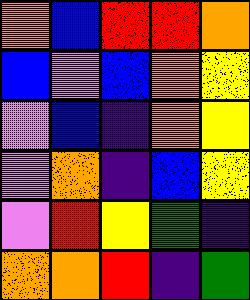[["orange", "blue", "red", "red", "orange"], ["blue", "violet", "blue", "orange", "yellow"], ["violet", "blue", "indigo", "orange", "yellow"], ["violet", "orange", "indigo", "blue", "yellow"], ["violet", "red", "yellow", "green", "indigo"], ["orange", "orange", "red", "indigo", "green"]]